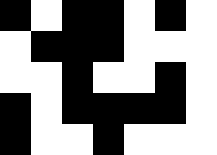[["black", "white", "black", "black", "white", "black", "white"], ["white", "black", "black", "black", "white", "white", "white"], ["white", "white", "black", "white", "white", "black", "white"], ["black", "white", "black", "black", "black", "black", "white"], ["black", "white", "white", "black", "white", "white", "white"]]